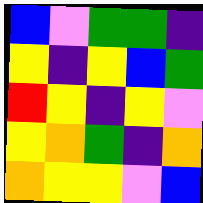[["blue", "violet", "green", "green", "indigo"], ["yellow", "indigo", "yellow", "blue", "green"], ["red", "yellow", "indigo", "yellow", "violet"], ["yellow", "orange", "green", "indigo", "orange"], ["orange", "yellow", "yellow", "violet", "blue"]]